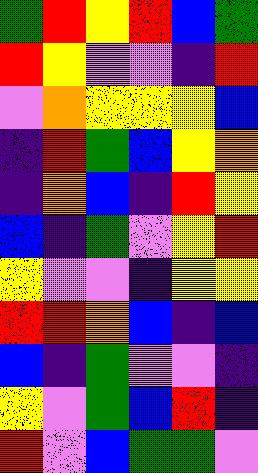[["green", "red", "yellow", "red", "blue", "green"], ["red", "yellow", "violet", "violet", "indigo", "red"], ["violet", "orange", "yellow", "yellow", "yellow", "blue"], ["indigo", "red", "green", "blue", "yellow", "orange"], ["indigo", "orange", "blue", "indigo", "red", "yellow"], ["blue", "indigo", "green", "violet", "yellow", "red"], ["yellow", "violet", "violet", "indigo", "yellow", "yellow"], ["red", "red", "orange", "blue", "indigo", "blue"], ["blue", "indigo", "green", "violet", "violet", "indigo"], ["yellow", "violet", "green", "blue", "red", "indigo"], ["red", "violet", "blue", "green", "green", "violet"]]